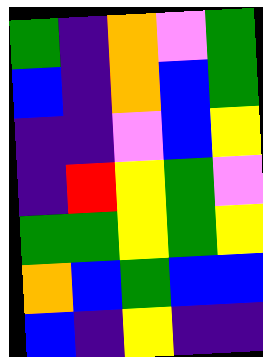[["green", "indigo", "orange", "violet", "green"], ["blue", "indigo", "orange", "blue", "green"], ["indigo", "indigo", "violet", "blue", "yellow"], ["indigo", "red", "yellow", "green", "violet"], ["green", "green", "yellow", "green", "yellow"], ["orange", "blue", "green", "blue", "blue"], ["blue", "indigo", "yellow", "indigo", "indigo"]]